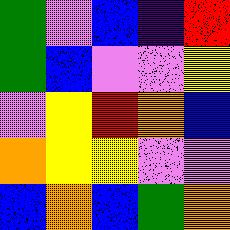[["green", "violet", "blue", "indigo", "red"], ["green", "blue", "violet", "violet", "yellow"], ["violet", "yellow", "red", "orange", "blue"], ["orange", "yellow", "yellow", "violet", "violet"], ["blue", "orange", "blue", "green", "orange"]]